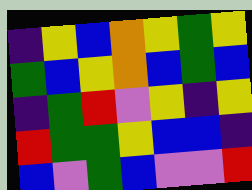[["indigo", "yellow", "blue", "orange", "yellow", "green", "yellow"], ["green", "blue", "yellow", "orange", "blue", "green", "blue"], ["indigo", "green", "red", "violet", "yellow", "indigo", "yellow"], ["red", "green", "green", "yellow", "blue", "blue", "indigo"], ["blue", "violet", "green", "blue", "violet", "violet", "red"]]